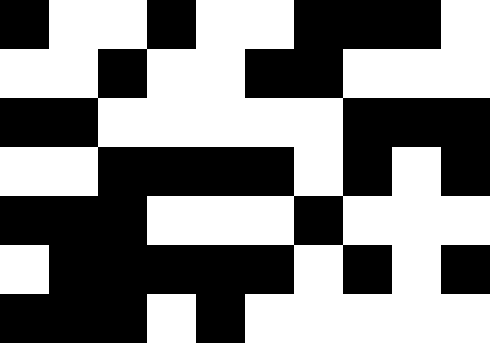[["black", "white", "white", "black", "white", "white", "black", "black", "black", "white"], ["white", "white", "black", "white", "white", "black", "black", "white", "white", "white"], ["black", "black", "white", "white", "white", "white", "white", "black", "black", "black"], ["white", "white", "black", "black", "black", "black", "white", "black", "white", "black"], ["black", "black", "black", "white", "white", "white", "black", "white", "white", "white"], ["white", "black", "black", "black", "black", "black", "white", "black", "white", "black"], ["black", "black", "black", "white", "black", "white", "white", "white", "white", "white"]]